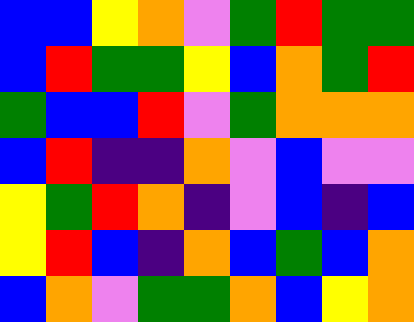[["blue", "blue", "yellow", "orange", "violet", "green", "red", "green", "green"], ["blue", "red", "green", "green", "yellow", "blue", "orange", "green", "red"], ["green", "blue", "blue", "red", "violet", "green", "orange", "orange", "orange"], ["blue", "red", "indigo", "indigo", "orange", "violet", "blue", "violet", "violet"], ["yellow", "green", "red", "orange", "indigo", "violet", "blue", "indigo", "blue"], ["yellow", "red", "blue", "indigo", "orange", "blue", "green", "blue", "orange"], ["blue", "orange", "violet", "green", "green", "orange", "blue", "yellow", "orange"]]